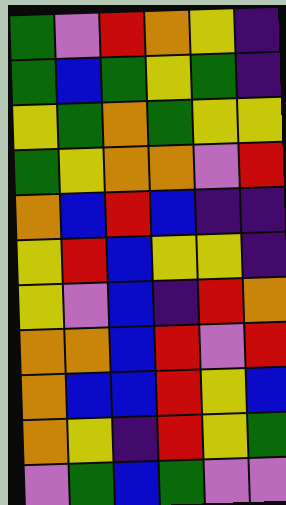[["green", "violet", "red", "orange", "yellow", "indigo"], ["green", "blue", "green", "yellow", "green", "indigo"], ["yellow", "green", "orange", "green", "yellow", "yellow"], ["green", "yellow", "orange", "orange", "violet", "red"], ["orange", "blue", "red", "blue", "indigo", "indigo"], ["yellow", "red", "blue", "yellow", "yellow", "indigo"], ["yellow", "violet", "blue", "indigo", "red", "orange"], ["orange", "orange", "blue", "red", "violet", "red"], ["orange", "blue", "blue", "red", "yellow", "blue"], ["orange", "yellow", "indigo", "red", "yellow", "green"], ["violet", "green", "blue", "green", "violet", "violet"]]